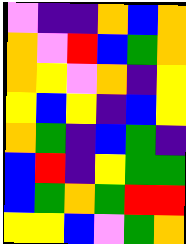[["violet", "indigo", "indigo", "orange", "blue", "orange"], ["orange", "violet", "red", "blue", "green", "orange"], ["orange", "yellow", "violet", "orange", "indigo", "yellow"], ["yellow", "blue", "yellow", "indigo", "blue", "yellow"], ["orange", "green", "indigo", "blue", "green", "indigo"], ["blue", "red", "indigo", "yellow", "green", "green"], ["blue", "green", "orange", "green", "red", "red"], ["yellow", "yellow", "blue", "violet", "green", "orange"]]